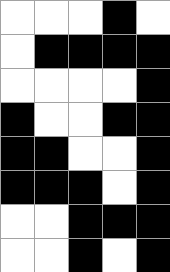[["white", "white", "white", "black", "white"], ["white", "black", "black", "black", "black"], ["white", "white", "white", "white", "black"], ["black", "white", "white", "black", "black"], ["black", "black", "white", "white", "black"], ["black", "black", "black", "white", "black"], ["white", "white", "black", "black", "black"], ["white", "white", "black", "white", "black"]]